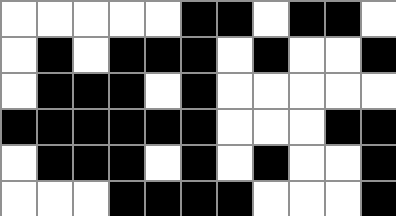[["white", "white", "white", "white", "white", "black", "black", "white", "black", "black", "white"], ["white", "black", "white", "black", "black", "black", "white", "black", "white", "white", "black"], ["white", "black", "black", "black", "white", "black", "white", "white", "white", "white", "white"], ["black", "black", "black", "black", "black", "black", "white", "white", "white", "black", "black"], ["white", "black", "black", "black", "white", "black", "white", "black", "white", "white", "black"], ["white", "white", "white", "black", "black", "black", "black", "white", "white", "white", "black"]]